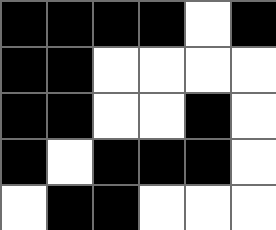[["black", "black", "black", "black", "white", "black"], ["black", "black", "white", "white", "white", "white"], ["black", "black", "white", "white", "black", "white"], ["black", "white", "black", "black", "black", "white"], ["white", "black", "black", "white", "white", "white"]]